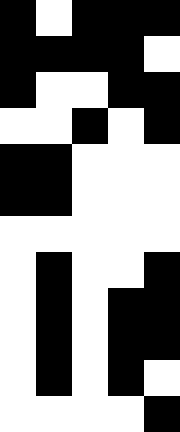[["black", "white", "black", "black", "black"], ["black", "black", "black", "black", "white"], ["black", "white", "white", "black", "black"], ["white", "white", "black", "white", "black"], ["black", "black", "white", "white", "white"], ["black", "black", "white", "white", "white"], ["white", "white", "white", "white", "white"], ["white", "black", "white", "white", "black"], ["white", "black", "white", "black", "black"], ["white", "black", "white", "black", "black"], ["white", "black", "white", "black", "white"], ["white", "white", "white", "white", "black"]]